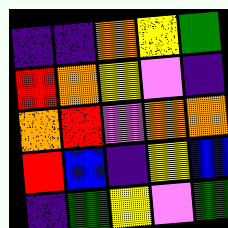[["indigo", "indigo", "orange", "yellow", "green"], ["red", "orange", "yellow", "violet", "indigo"], ["orange", "red", "violet", "orange", "orange"], ["red", "blue", "indigo", "yellow", "blue"], ["indigo", "green", "yellow", "violet", "green"]]